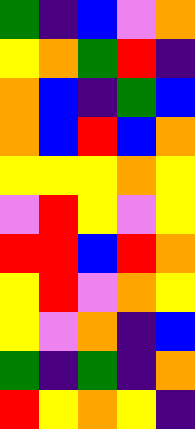[["green", "indigo", "blue", "violet", "orange"], ["yellow", "orange", "green", "red", "indigo"], ["orange", "blue", "indigo", "green", "blue"], ["orange", "blue", "red", "blue", "orange"], ["yellow", "yellow", "yellow", "orange", "yellow"], ["violet", "red", "yellow", "violet", "yellow"], ["red", "red", "blue", "red", "orange"], ["yellow", "red", "violet", "orange", "yellow"], ["yellow", "violet", "orange", "indigo", "blue"], ["green", "indigo", "green", "indigo", "orange"], ["red", "yellow", "orange", "yellow", "indigo"]]